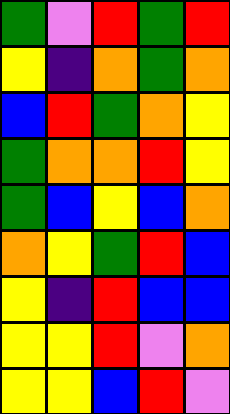[["green", "violet", "red", "green", "red"], ["yellow", "indigo", "orange", "green", "orange"], ["blue", "red", "green", "orange", "yellow"], ["green", "orange", "orange", "red", "yellow"], ["green", "blue", "yellow", "blue", "orange"], ["orange", "yellow", "green", "red", "blue"], ["yellow", "indigo", "red", "blue", "blue"], ["yellow", "yellow", "red", "violet", "orange"], ["yellow", "yellow", "blue", "red", "violet"]]